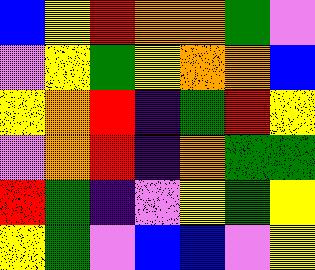[["blue", "yellow", "red", "orange", "orange", "green", "violet"], ["violet", "yellow", "green", "yellow", "orange", "orange", "blue"], ["yellow", "orange", "red", "indigo", "green", "red", "yellow"], ["violet", "orange", "red", "indigo", "orange", "green", "green"], ["red", "green", "indigo", "violet", "yellow", "green", "yellow"], ["yellow", "green", "violet", "blue", "blue", "violet", "yellow"]]